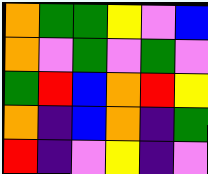[["orange", "green", "green", "yellow", "violet", "blue"], ["orange", "violet", "green", "violet", "green", "violet"], ["green", "red", "blue", "orange", "red", "yellow"], ["orange", "indigo", "blue", "orange", "indigo", "green"], ["red", "indigo", "violet", "yellow", "indigo", "violet"]]